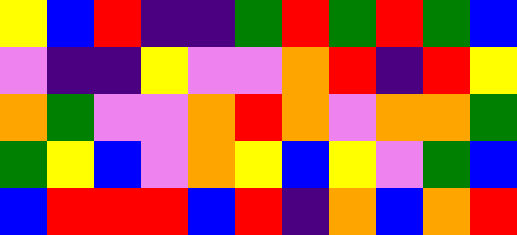[["yellow", "blue", "red", "indigo", "indigo", "green", "red", "green", "red", "green", "blue"], ["violet", "indigo", "indigo", "yellow", "violet", "violet", "orange", "red", "indigo", "red", "yellow"], ["orange", "green", "violet", "violet", "orange", "red", "orange", "violet", "orange", "orange", "green"], ["green", "yellow", "blue", "violet", "orange", "yellow", "blue", "yellow", "violet", "green", "blue"], ["blue", "red", "red", "red", "blue", "red", "indigo", "orange", "blue", "orange", "red"]]